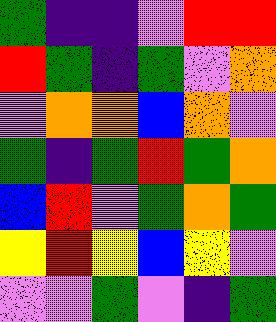[["green", "indigo", "indigo", "violet", "red", "red"], ["red", "green", "indigo", "green", "violet", "orange"], ["violet", "orange", "orange", "blue", "orange", "violet"], ["green", "indigo", "green", "red", "green", "orange"], ["blue", "red", "violet", "green", "orange", "green"], ["yellow", "red", "yellow", "blue", "yellow", "violet"], ["violet", "violet", "green", "violet", "indigo", "green"]]